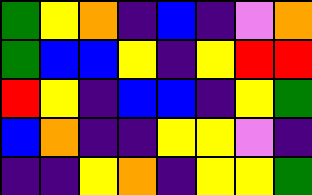[["green", "yellow", "orange", "indigo", "blue", "indigo", "violet", "orange"], ["green", "blue", "blue", "yellow", "indigo", "yellow", "red", "red"], ["red", "yellow", "indigo", "blue", "blue", "indigo", "yellow", "green"], ["blue", "orange", "indigo", "indigo", "yellow", "yellow", "violet", "indigo"], ["indigo", "indigo", "yellow", "orange", "indigo", "yellow", "yellow", "green"]]